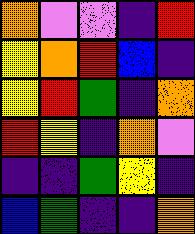[["orange", "violet", "violet", "indigo", "red"], ["yellow", "orange", "red", "blue", "indigo"], ["yellow", "red", "green", "indigo", "orange"], ["red", "yellow", "indigo", "orange", "violet"], ["indigo", "indigo", "green", "yellow", "indigo"], ["blue", "green", "indigo", "indigo", "orange"]]